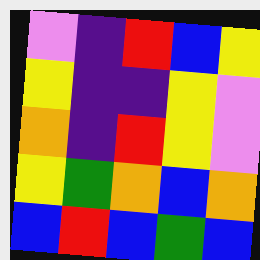[["violet", "indigo", "red", "blue", "yellow"], ["yellow", "indigo", "indigo", "yellow", "violet"], ["orange", "indigo", "red", "yellow", "violet"], ["yellow", "green", "orange", "blue", "orange"], ["blue", "red", "blue", "green", "blue"]]